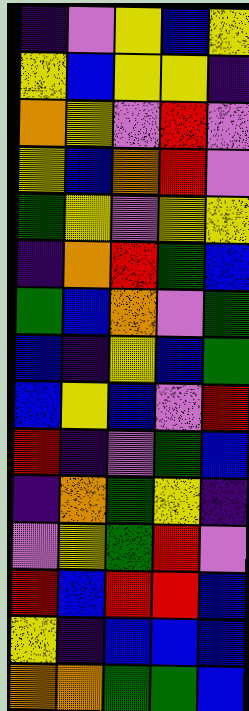[["indigo", "violet", "yellow", "blue", "yellow"], ["yellow", "blue", "yellow", "yellow", "indigo"], ["orange", "yellow", "violet", "red", "violet"], ["yellow", "blue", "orange", "red", "violet"], ["green", "yellow", "violet", "yellow", "yellow"], ["indigo", "orange", "red", "green", "blue"], ["green", "blue", "orange", "violet", "green"], ["blue", "indigo", "yellow", "blue", "green"], ["blue", "yellow", "blue", "violet", "red"], ["red", "indigo", "violet", "green", "blue"], ["indigo", "orange", "green", "yellow", "indigo"], ["violet", "yellow", "green", "red", "violet"], ["red", "blue", "red", "red", "blue"], ["yellow", "indigo", "blue", "blue", "blue"], ["orange", "orange", "green", "green", "blue"]]